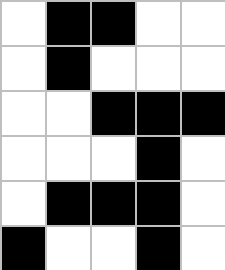[["white", "black", "black", "white", "white"], ["white", "black", "white", "white", "white"], ["white", "white", "black", "black", "black"], ["white", "white", "white", "black", "white"], ["white", "black", "black", "black", "white"], ["black", "white", "white", "black", "white"]]